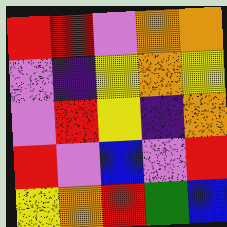[["red", "red", "violet", "orange", "orange"], ["violet", "indigo", "yellow", "orange", "yellow"], ["violet", "red", "yellow", "indigo", "orange"], ["red", "violet", "blue", "violet", "red"], ["yellow", "orange", "red", "green", "blue"]]